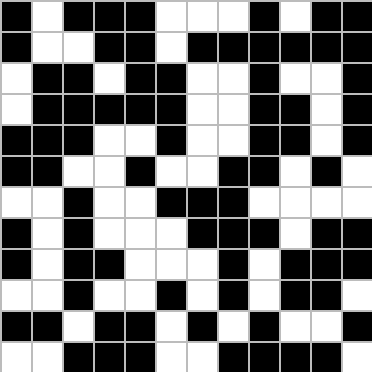[["black", "white", "black", "black", "black", "white", "white", "white", "black", "white", "black", "black"], ["black", "white", "white", "black", "black", "white", "black", "black", "black", "black", "black", "black"], ["white", "black", "black", "white", "black", "black", "white", "white", "black", "white", "white", "black"], ["white", "black", "black", "black", "black", "black", "white", "white", "black", "black", "white", "black"], ["black", "black", "black", "white", "white", "black", "white", "white", "black", "black", "white", "black"], ["black", "black", "white", "white", "black", "white", "white", "black", "black", "white", "black", "white"], ["white", "white", "black", "white", "white", "black", "black", "black", "white", "white", "white", "white"], ["black", "white", "black", "white", "white", "white", "black", "black", "black", "white", "black", "black"], ["black", "white", "black", "black", "white", "white", "white", "black", "white", "black", "black", "black"], ["white", "white", "black", "white", "white", "black", "white", "black", "white", "black", "black", "white"], ["black", "black", "white", "black", "black", "white", "black", "white", "black", "white", "white", "black"], ["white", "white", "black", "black", "black", "white", "white", "black", "black", "black", "black", "white"]]